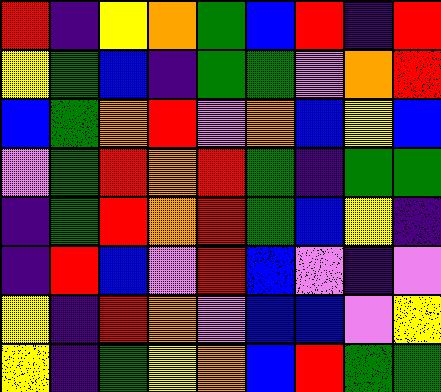[["red", "indigo", "yellow", "orange", "green", "blue", "red", "indigo", "red"], ["yellow", "green", "blue", "indigo", "green", "green", "violet", "orange", "red"], ["blue", "green", "orange", "red", "violet", "orange", "blue", "yellow", "blue"], ["violet", "green", "red", "orange", "red", "green", "indigo", "green", "green"], ["indigo", "green", "red", "orange", "red", "green", "blue", "yellow", "indigo"], ["indigo", "red", "blue", "violet", "red", "blue", "violet", "indigo", "violet"], ["yellow", "indigo", "red", "orange", "violet", "blue", "blue", "violet", "yellow"], ["yellow", "indigo", "green", "yellow", "orange", "blue", "red", "green", "green"]]